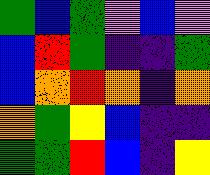[["green", "blue", "green", "violet", "blue", "violet"], ["blue", "red", "green", "indigo", "indigo", "green"], ["blue", "orange", "red", "orange", "indigo", "orange"], ["orange", "green", "yellow", "blue", "indigo", "indigo"], ["green", "green", "red", "blue", "indigo", "yellow"]]